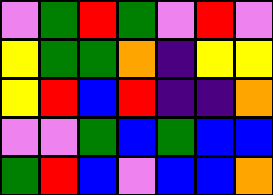[["violet", "green", "red", "green", "violet", "red", "violet"], ["yellow", "green", "green", "orange", "indigo", "yellow", "yellow"], ["yellow", "red", "blue", "red", "indigo", "indigo", "orange"], ["violet", "violet", "green", "blue", "green", "blue", "blue"], ["green", "red", "blue", "violet", "blue", "blue", "orange"]]